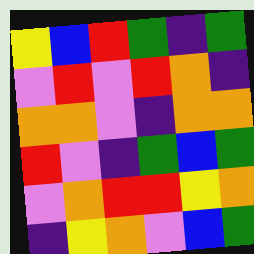[["yellow", "blue", "red", "green", "indigo", "green"], ["violet", "red", "violet", "red", "orange", "indigo"], ["orange", "orange", "violet", "indigo", "orange", "orange"], ["red", "violet", "indigo", "green", "blue", "green"], ["violet", "orange", "red", "red", "yellow", "orange"], ["indigo", "yellow", "orange", "violet", "blue", "green"]]